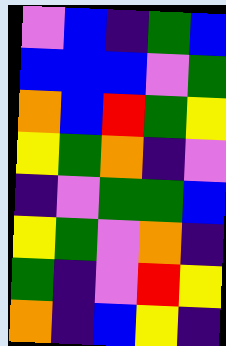[["violet", "blue", "indigo", "green", "blue"], ["blue", "blue", "blue", "violet", "green"], ["orange", "blue", "red", "green", "yellow"], ["yellow", "green", "orange", "indigo", "violet"], ["indigo", "violet", "green", "green", "blue"], ["yellow", "green", "violet", "orange", "indigo"], ["green", "indigo", "violet", "red", "yellow"], ["orange", "indigo", "blue", "yellow", "indigo"]]